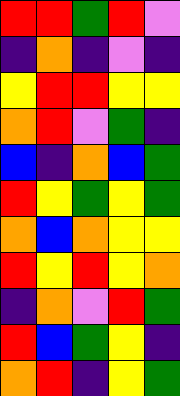[["red", "red", "green", "red", "violet"], ["indigo", "orange", "indigo", "violet", "indigo"], ["yellow", "red", "red", "yellow", "yellow"], ["orange", "red", "violet", "green", "indigo"], ["blue", "indigo", "orange", "blue", "green"], ["red", "yellow", "green", "yellow", "green"], ["orange", "blue", "orange", "yellow", "yellow"], ["red", "yellow", "red", "yellow", "orange"], ["indigo", "orange", "violet", "red", "green"], ["red", "blue", "green", "yellow", "indigo"], ["orange", "red", "indigo", "yellow", "green"]]